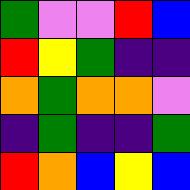[["green", "violet", "violet", "red", "blue"], ["red", "yellow", "green", "indigo", "indigo"], ["orange", "green", "orange", "orange", "violet"], ["indigo", "green", "indigo", "indigo", "green"], ["red", "orange", "blue", "yellow", "blue"]]